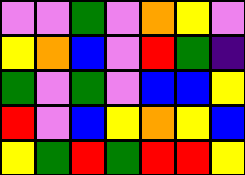[["violet", "violet", "green", "violet", "orange", "yellow", "violet"], ["yellow", "orange", "blue", "violet", "red", "green", "indigo"], ["green", "violet", "green", "violet", "blue", "blue", "yellow"], ["red", "violet", "blue", "yellow", "orange", "yellow", "blue"], ["yellow", "green", "red", "green", "red", "red", "yellow"]]